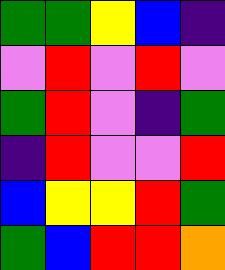[["green", "green", "yellow", "blue", "indigo"], ["violet", "red", "violet", "red", "violet"], ["green", "red", "violet", "indigo", "green"], ["indigo", "red", "violet", "violet", "red"], ["blue", "yellow", "yellow", "red", "green"], ["green", "blue", "red", "red", "orange"]]